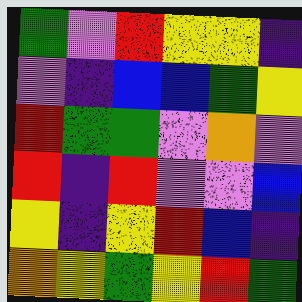[["green", "violet", "red", "yellow", "yellow", "indigo"], ["violet", "indigo", "blue", "blue", "green", "yellow"], ["red", "green", "green", "violet", "orange", "violet"], ["red", "indigo", "red", "violet", "violet", "blue"], ["yellow", "indigo", "yellow", "red", "blue", "indigo"], ["orange", "yellow", "green", "yellow", "red", "green"]]